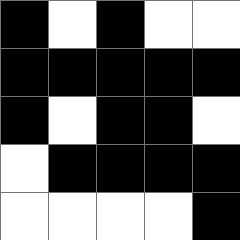[["black", "white", "black", "white", "white"], ["black", "black", "black", "black", "black"], ["black", "white", "black", "black", "white"], ["white", "black", "black", "black", "black"], ["white", "white", "white", "white", "black"]]